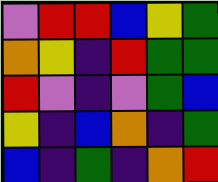[["violet", "red", "red", "blue", "yellow", "green"], ["orange", "yellow", "indigo", "red", "green", "green"], ["red", "violet", "indigo", "violet", "green", "blue"], ["yellow", "indigo", "blue", "orange", "indigo", "green"], ["blue", "indigo", "green", "indigo", "orange", "red"]]